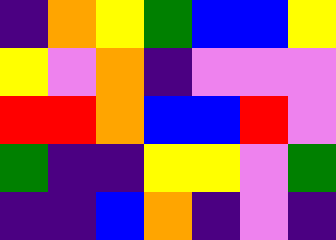[["indigo", "orange", "yellow", "green", "blue", "blue", "yellow"], ["yellow", "violet", "orange", "indigo", "violet", "violet", "violet"], ["red", "red", "orange", "blue", "blue", "red", "violet"], ["green", "indigo", "indigo", "yellow", "yellow", "violet", "green"], ["indigo", "indigo", "blue", "orange", "indigo", "violet", "indigo"]]